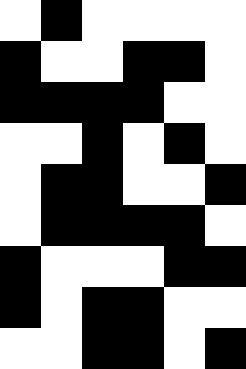[["white", "black", "white", "white", "white", "white"], ["black", "white", "white", "black", "black", "white"], ["black", "black", "black", "black", "white", "white"], ["white", "white", "black", "white", "black", "white"], ["white", "black", "black", "white", "white", "black"], ["white", "black", "black", "black", "black", "white"], ["black", "white", "white", "white", "black", "black"], ["black", "white", "black", "black", "white", "white"], ["white", "white", "black", "black", "white", "black"]]